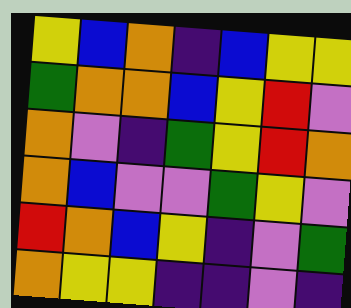[["yellow", "blue", "orange", "indigo", "blue", "yellow", "yellow"], ["green", "orange", "orange", "blue", "yellow", "red", "violet"], ["orange", "violet", "indigo", "green", "yellow", "red", "orange"], ["orange", "blue", "violet", "violet", "green", "yellow", "violet"], ["red", "orange", "blue", "yellow", "indigo", "violet", "green"], ["orange", "yellow", "yellow", "indigo", "indigo", "violet", "indigo"]]